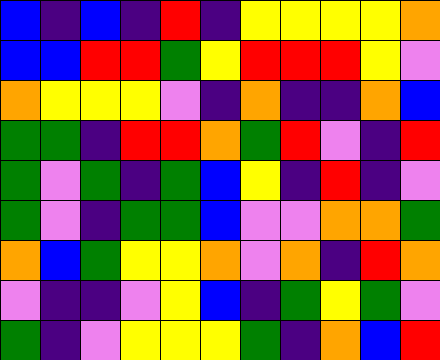[["blue", "indigo", "blue", "indigo", "red", "indigo", "yellow", "yellow", "yellow", "yellow", "orange"], ["blue", "blue", "red", "red", "green", "yellow", "red", "red", "red", "yellow", "violet"], ["orange", "yellow", "yellow", "yellow", "violet", "indigo", "orange", "indigo", "indigo", "orange", "blue"], ["green", "green", "indigo", "red", "red", "orange", "green", "red", "violet", "indigo", "red"], ["green", "violet", "green", "indigo", "green", "blue", "yellow", "indigo", "red", "indigo", "violet"], ["green", "violet", "indigo", "green", "green", "blue", "violet", "violet", "orange", "orange", "green"], ["orange", "blue", "green", "yellow", "yellow", "orange", "violet", "orange", "indigo", "red", "orange"], ["violet", "indigo", "indigo", "violet", "yellow", "blue", "indigo", "green", "yellow", "green", "violet"], ["green", "indigo", "violet", "yellow", "yellow", "yellow", "green", "indigo", "orange", "blue", "red"]]